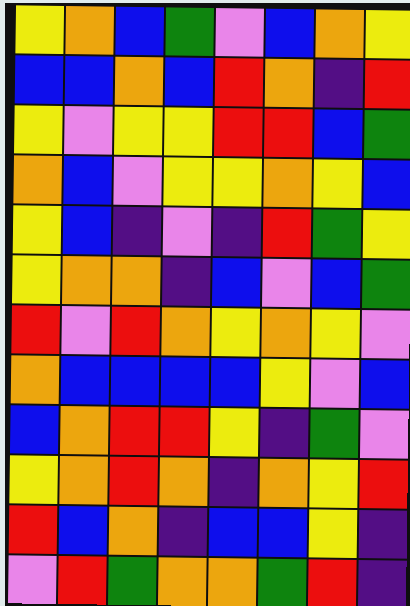[["yellow", "orange", "blue", "green", "violet", "blue", "orange", "yellow"], ["blue", "blue", "orange", "blue", "red", "orange", "indigo", "red"], ["yellow", "violet", "yellow", "yellow", "red", "red", "blue", "green"], ["orange", "blue", "violet", "yellow", "yellow", "orange", "yellow", "blue"], ["yellow", "blue", "indigo", "violet", "indigo", "red", "green", "yellow"], ["yellow", "orange", "orange", "indigo", "blue", "violet", "blue", "green"], ["red", "violet", "red", "orange", "yellow", "orange", "yellow", "violet"], ["orange", "blue", "blue", "blue", "blue", "yellow", "violet", "blue"], ["blue", "orange", "red", "red", "yellow", "indigo", "green", "violet"], ["yellow", "orange", "red", "orange", "indigo", "orange", "yellow", "red"], ["red", "blue", "orange", "indigo", "blue", "blue", "yellow", "indigo"], ["violet", "red", "green", "orange", "orange", "green", "red", "indigo"]]